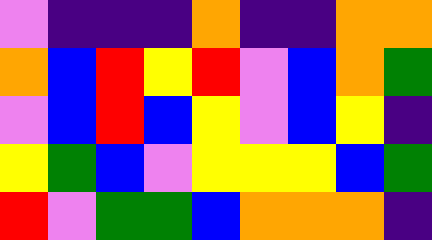[["violet", "indigo", "indigo", "indigo", "orange", "indigo", "indigo", "orange", "orange"], ["orange", "blue", "red", "yellow", "red", "violet", "blue", "orange", "green"], ["violet", "blue", "red", "blue", "yellow", "violet", "blue", "yellow", "indigo"], ["yellow", "green", "blue", "violet", "yellow", "yellow", "yellow", "blue", "green"], ["red", "violet", "green", "green", "blue", "orange", "orange", "orange", "indigo"]]